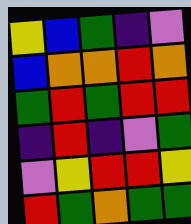[["yellow", "blue", "green", "indigo", "violet"], ["blue", "orange", "orange", "red", "orange"], ["green", "red", "green", "red", "red"], ["indigo", "red", "indigo", "violet", "green"], ["violet", "yellow", "red", "red", "yellow"], ["red", "green", "orange", "green", "green"]]